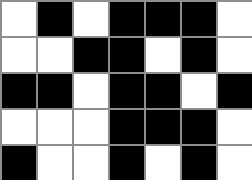[["white", "black", "white", "black", "black", "black", "white"], ["white", "white", "black", "black", "white", "black", "white"], ["black", "black", "white", "black", "black", "white", "black"], ["white", "white", "white", "black", "black", "black", "white"], ["black", "white", "white", "black", "white", "black", "white"]]